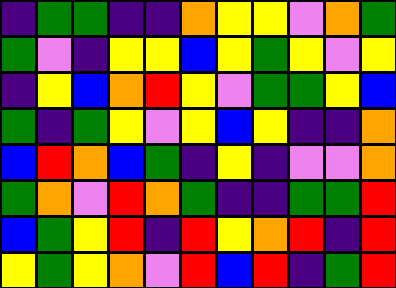[["indigo", "green", "green", "indigo", "indigo", "orange", "yellow", "yellow", "violet", "orange", "green"], ["green", "violet", "indigo", "yellow", "yellow", "blue", "yellow", "green", "yellow", "violet", "yellow"], ["indigo", "yellow", "blue", "orange", "red", "yellow", "violet", "green", "green", "yellow", "blue"], ["green", "indigo", "green", "yellow", "violet", "yellow", "blue", "yellow", "indigo", "indigo", "orange"], ["blue", "red", "orange", "blue", "green", "indigo", "yellow", "indigo", "violet", "violet", "orange"], ["green", "orange", "violet", "red", "orange", "green", "indigo", "indigo", "green", "green", "red"], ["blue", "green", "yellow", "red", "indigo", "red", "yellow", "orange", "red", "indigo", "red"], ["yellow", "green", "yellow", "orange", "violet", "red", "blue", "red", "indigo", "green", "red"]]